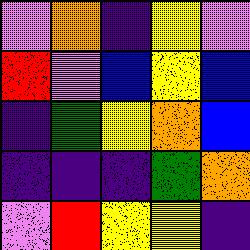[["violet", "orange", "indigo", "yellow", "violet"], ["red", "violet", "blue", "yellow", "blue"], ["indigo", "green", "yellow", "orange", "blue"], ["indigo", "indigo", "indigo", "green", "orange"], ["violet", "red", "yellow", "yellow", "indigo"]]